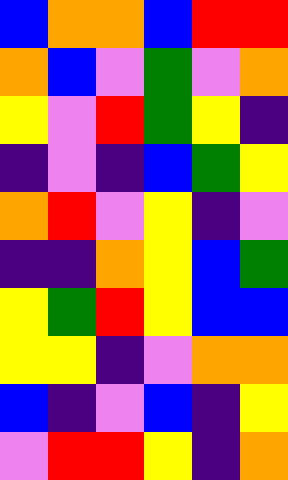[["blue", "orange", "orange", "blue", "red", "red"], ["orange", "blue", "violet", "green", "violet", "orange"], ["yellow", "violet", "red", "green", "yellow", "indigo"], ["indigo", "violet", "indigo", "blue", "green", "yellow"], ["orange", "red", "violet", "yellow", "indigo", "violet"], ["indigo", "indigo", "orange", "yellow", "blue", "green"], ["yellow", "green", "red", "yellow", "blue", "blue"], ["yellow", "yellow", "indigo", "violet", "orange", "orange"], ["blue", "indigo", "violet", "blue", "indigo", "yellow"], ["violet", "red", "red", "yellow", "indigo", "orange"]]